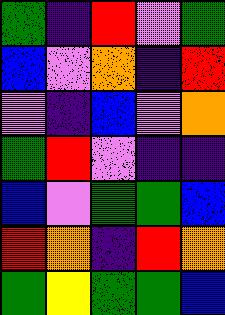[["green", "indigo", "red", "violet", "green"], ["blue", "violet", "orange", "indigo", "red"], ["violet", "indigo", "blue", "violet", "orange"], ["green", "red", "violet", "indigo", "indigo"], ["blue", "violet", "green", "green", "blue"], ["red", "orange", "indigo", "red", "orange"], ["green", "yellow", "green", "green", "blue"]]